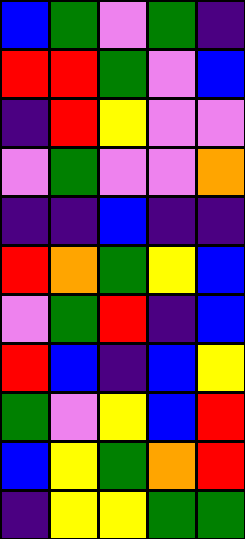[["blue", "green", "violet", "green", "indigo"], ["red", "red", "green", "violet", "blue"], ["indigo", "red", "yellow", "violet", "violet"], ["violet", "green", "violet", "violet", "orange"], ["indigo", "indigo", "blue", "indigo", "indigo"], ["red", "orange", "green", "yellow", "blue"], ["violet", "green", "red", "indigo", "blue"], ["red", "blue", "indigo", "blue", "yellow"], ["green", "violet", "yellow", "blue", "red"], ["blue", "yellow", "green", "orange", "red"], ["indigo", "yellow", "yellow", "green", "green"]]